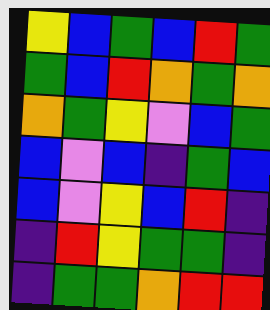[["yellow", "blue", "green", "blue", "red", "green"], ["green", "blue", "red", "orange", "green", "orange"], ["orange", "green", "yellow", "violet", "blue", "green"], ["blue", "violet", "blue", "indigo", "green", "blue"], ["blue", "violet", "yellow", "blue", "red", "indigo"], ["indigo", "red", "yellow", "green", "green", "indigo"], ["indigo", "green", "green", "orange", "red", "red"]]